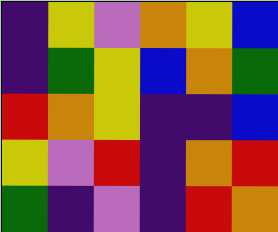[["indigo", "yellow", "violet", "orange", "yellow", "blue"], ["indigo", "green", "yellow", "blue", "orange", "green"], ["red", "orange", "yellow", "indigo", "indigo", "blue"], ["yellow", "violet", "red", "indigo", "orange", "red"], ["green", "indigo", "violet", "indigo", "red", "orange"]]